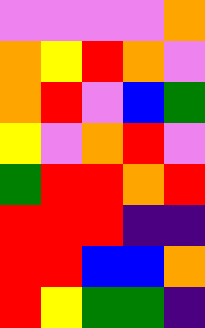[["violet", "violet", "violet", "violet", "orange"], ["orange", "yellow", "red", "orange", "violet"], ["orange", "red", "violet", "blue", "green"], ["yellow", "violet", "orange", "red", "violet"], ["green", "red", "red", "orange", "red"], ["red", "red", "red", "indigo", "indigo"], ["red", "red", "blue", "blue", "orange"], ["red", "yellow", "green", "green", "indigo"]]